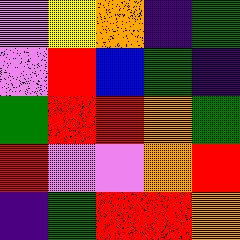[["violet", "yellow", "orange", "indigo", "green"], ["violet", "red", "blue", "green", "indigo"], ["green", "red", "red", "orange", "green"], ["red", "violet", "violet", "orange", "red"], ["indigo", "green", "red", "red", "orange"]]